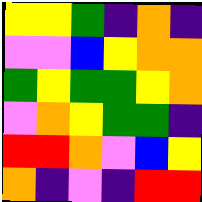[["yellow", "yellow", "green", "indigo", "orange", "indigo"], ["violet", "violet", "blue", "yellow", "orange", "orange"], ["green", "yellow", "green", "green", "yellow", "orange"], ["violet", "orange", "yellow", "green", "green", "indigo"], ["red", "red", "orange", "violet", "blue", "yellow"], ["orange", "indigo", "violet", "indigo", "red", "red"]]